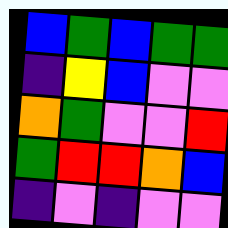[["blue", "green", "blue", "green", "green"], ["indigo", "yellow", "blue", "violet", "violet"], ["orange", "green", "violet", "violet", "red"], ["green", "red", "red", "orange", "blue"], ["indigo", "violet", "indigo", "violet", "violet"]]